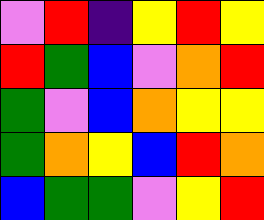[["violet", "red", "indigo", "yellow", "red", "yellow"], ["red", "green", "blue", "violet", "orange", "red"], ["green", "violet", "blue", "orange", "yellow", "yellow"], ["green", "orange", "yellow", "blue", "red", "orange"], ["blue", "green", "green", "violet", "yellow", "red"]]